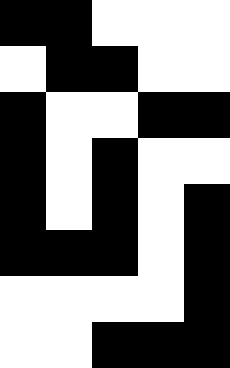[["black", "black", "white", "white", "white"], ["white", "black", "black", "white", "white"], ["black", "white", "white", "black", "black"], ["black", "white", "black", "white", "white"], ["black", "white", "black", "white", "black"], ["black", "black", "black", "white", "black"], ["white", "white", "white", "white", "black"], ["white", "white", "black", "black", "black"]]